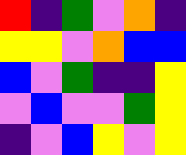[["red", "indigo", "green", "violet", "orange", "indigo"], ["yellow", "yellow", "violet", "orange", "blue", "blue"], ["blue", "violet", "green", "indigo", "indigo", "yellow"], ["violet", "blue", "violet", "violet", "green", "yellow"], ["indigo", "violet", "blue", "yellow", "violet", "yellow"]]